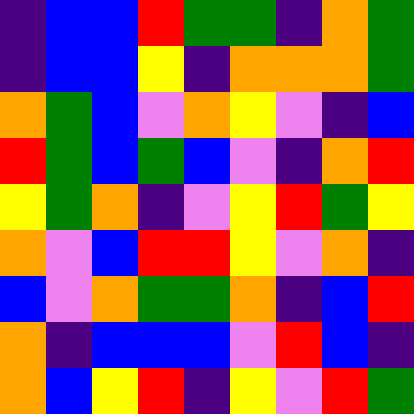[["indigo", "blue", "blue", "red", "green", "green", "indigo", "orange", "green"], ["indigo", "blue", "blue", "yellow", "indigo", "orange", "orange", "orange", "green"], ["orange", "green", "blue", "violet", "orange", "yellow", "violet", "indigo", "blue"], ["red", "green", "blue", "green", "blue", "violet", "indigo", "orange", "red"], ["yellow", "green", "orange", "indigo", "violet", "yellow", "red", "green", "yellow"], ["orange", "violet", "blue", "red", "red", "yellow", "violet", "orange", "indigo"], ["blue", "violet", "orange", "green", "green", "orange", "indigo", "blue", "red"], ["orange", "indigo", "blue", "blue", "blue", "violet", "red", "blue", "indigo"], ["orange", "blue", "yellow", "red", "indigo", "yellow", "violet", "red", "green"]]